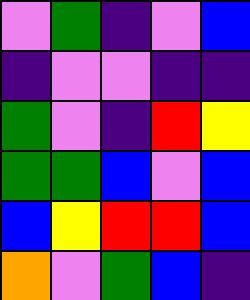[["violet", "green", "indigo", "violet", "blue"], ["indigo", "violet", "violet", "indigo", "indigo"], ["green", "violet", "indigo", "red", "yellow"], ["green", "green", "blue", "violet", "blue"], ["blue", "yellow", "red", "red", "blue"], ["orange", "violet", "green", "blue", "indigo"]]